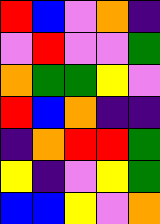[["red", "blue", "violet", "orange", "indigo"], ["violet", "red", "violet", "violet", "green"], ["orange", "green", "green", "yellow", "violet"], ["red", "blue", "orange", "indigo", "indigo"], ["indigo", "orange", "red", "red", "green"], ["yellow", "indigo", "violet", "yellow", "green"], ["blue", "blue", "yellow", "violet", "orange"]]